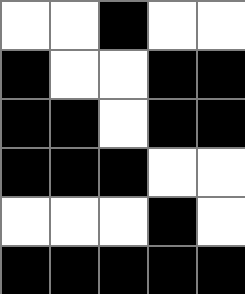[["white", "white", "black", "white", "white"], ["black", "white", "white", "black", "black"], ["black", "black", "white", "black", "black"], ["black", "black", "black", "white", "white"], ["white", "white", "white", "black", "white"], ["black", "black", "black", "black", "black"]]